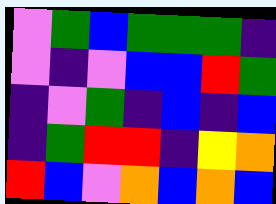[["violet", "green", "blue", "green", "green", "green", "indigo"], ["violet", "indigo", "violet", "blue", "blue", "red", "green"], ["indigo", "violet", "green", "indigo", "blue", "indigo", "blue"], ["indigo", "green", "red", "red", "indigo", "yellow", "orange"], ["red", "blue", "violet", "orange", "blue", "orange", "blue"]]